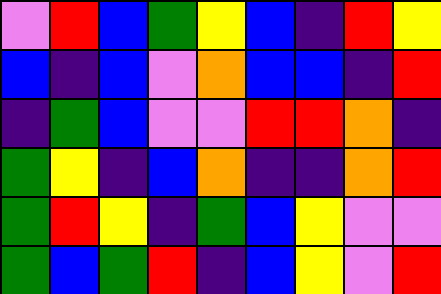[["violet", "red", "blue", "green", "yellow", "blue", "indigo", "red", "yellow"], ["blue", "indigo", "blue", "violet", "orange", "blue", "blue", "indigo", "red"], ["indigo", "green", "blue", "violet", "violet", "red", "red", "orange", "indigo"], ["green", "yellow", "indigo", "blue", "orange", "indigo", "indigo", "orange", "red"], ["green", "red", "yellow", "indigo", "green", "blue", "yellow", "violet", "violet"], ["green", "blue", "green", "red", "indigo", "blue", "yellow", "violet", "red"]]